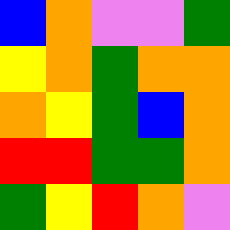[["blue", "orange", "violet", "violet", "green"], ["yellow", "orange", "green", "orange", "orange"], ["orange", "yellow", "green", "blue", "orange"], ["red", "red", "green", "green", "orange"], ["green", "yellow", "red", "orange", "violet"]]